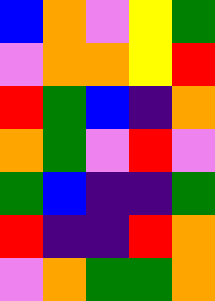[["blue", "orange", "violet", "yellow", "green"], ["violet", "orange", "orange", "yellow", "red"], ["red", "green", "blue", "indigo", "orange"], ["orange", "green", "violet", "red", "violet"], ["green", "blue", "indigo", "indigo", "green"], ["red", "indigo", "indigo", "red", "orange"], ["violet", "orange", "green", "green", "orange"]]